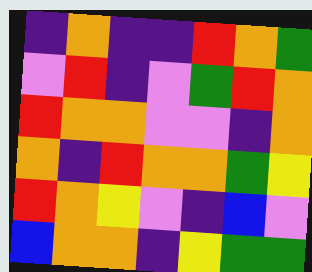[["indigo", "orange", "indigo", "indigo", "red", "orange", "green"], ["violet", "red", "indigo", "violet", "green", "red", "orange"], ["red", "orange", "orange", "violet", "violet", "indigo", "orange"], ["orange", "indigo", "red", "orange", "orange", "green", "yellow"], ["red", "orange", "yellow", "violet", "indigo", "blue", "violet"], ["blue", "orange", "orange", "indigo", "yellow", "green", "green"]]